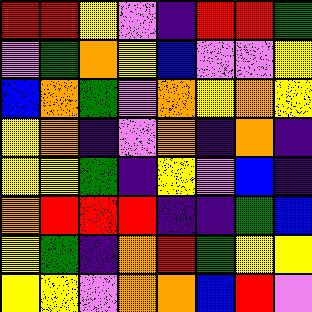[["red", "red", "yellow", "violet", "indigo", "red", "red", "green"], ["violet", "green", "orange", "yellow", "blue", "violet", "violet", "yellow"], ["blue", "orange", "green", "violet", "orange", "yellow", "orange", "yellow"], ["yellow", "orange", "indigo", "violet", "orange", "indigo", "orange", "indigo"], ["yellow", "yellow", "green", "indigo", "yellow", "violet", "blue", "indigo"], ["orange", "red", "red", "red", "indigo", "indigo", "green", "blue"], ["yellow", "green", "indigo", "orange", "red", "green", "yellow", "yellow"], ["yellow", "yellow", "violet", "orange", "orange", "blue", "red", "violet"]]